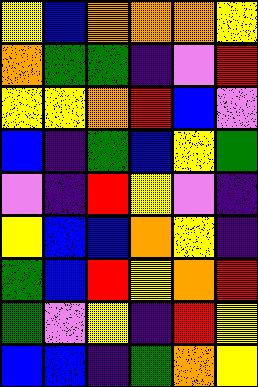[["yellow", "blue", "orange", "orange", "orange", "yellow"], ["orange", "green", "green", "indigo", "violet", "red"], ["yellow", "yellow", "orange", "red", "blue", "violet"], ["blue", "indigo", "green", "blue", "yellow", "green"], ["violet", "indigo", "red", "yellow", "violet", "indigo"], ["yellow", "blue", "blue", "orange", "yellow", "indigo"], ["green", "blue", "red", "yellow", "orange", "red"], ["green", "violet", "yellow", "indigo", "red", "yellow"], ["blue", "blue", "indigo", "green", "orange", "yellow"]]